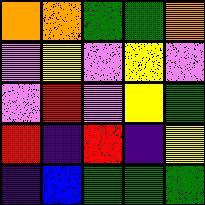[["orange", "orange", "green", "green", "orange"], ["violet", "yellow", "violet", "yellow", "violet"], ["violet", "red", "violet", "yellow", "green"], ["red", "indigo", "red", "indigo", "yellow"], ["indigo", "blue", "green", "green", "green"]]